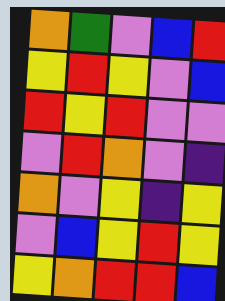[["orange", "green", "violet", "blue", "red"], ["yellow", "red", "yellow", "violet", "blue"], ["red", "yellow", "red", "violet", "violet"], ["violet", "red", "orange", "violet", "indigo"], ["orange", "violet", "yellow", "indigo", "yellow"], ["violet", "blue", "yellow", "red", "yellow"], ["yellow", "orange", "red", "red", "blue"]]